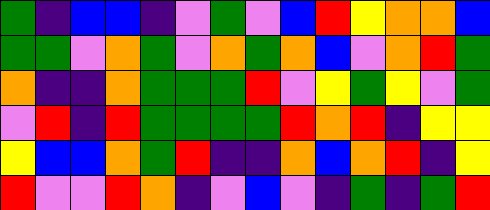[["green", "indigo", "blue", "blue", "indigo", "violet", "green", "violet", "blue", "red", "yellow", "orange", "orange", "blue"], ["green", "green", "violet", "orange", "green", "violet", "orange", "green", "orange", "blue", "violet", "orange", "red", "green"], ["orange", "indigo", "indigo", "orange", "green", "green", "green", "red", "violet", "yellow", "green", "yellow", "violet", "green"], ["violet", "red", "indigo", "red", "green", "green", "green", "green", "red", "orange", "red", "indigo", "yellow", "yellow"], ["yellow", "blue", "blue", "orange", "green", "red", "indigo", "indigo", "orange", "blue", "orange", "red", "indigo", "yellow"], ["red", "violet", "violet", "red", "orange", "indigo", "violet", "blue", "violet", "indigo", "green", "indigo", "green", "red"]]